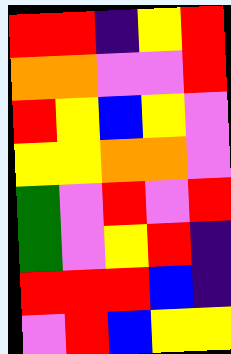[["red", "red", "indigo", "yellow", "red"], ["orange", "orange", "violet", "violet", "red"], ["red", "yellow", "blue", "yellow", "violet"], ["yellow", "yellow", "orange", "orange", "violet"], ["green", "violet", "red", "violet", "red"], ["green", "violet", "yellow", "red", "indigo"], ["red", "red", "red", "blue", "indigo"], ["violet", "red", "blue", "yellow", "yellow"]]